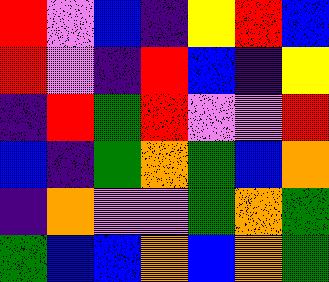[["red", "violet", "blue", "indigo", "yellow", "red", "blue"], ["red", "violet", "indigo", "red", "blue", "indigo", "yellow"], ["indigo", "red", "green", "red", "violet", "violet", "red"], ["blue", "indigo", "green", "orange", "green", "blue", "orange"], ["indigo", "orange", "violet", "violet", "green", "orange", "green"], ["green", "blue", "blue", "orange", "blue", "orange", "green"]]